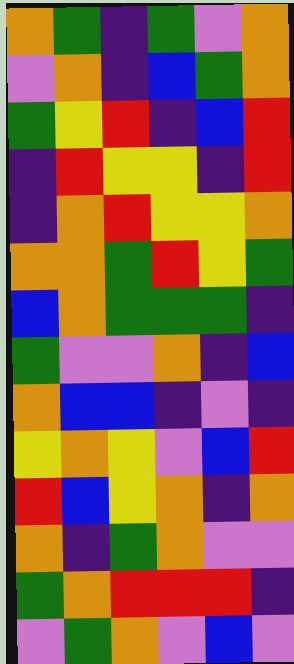[["orange", "green", "indigo", "green", "violet", "orange"], ["violet", "orange", "indigo", "blue", "green", "orange"], ["green", "yellow", "red", "indigo", "blue", "red"], ["indigo", "red", "yellow", "yellow", "indigo", "red"], ["indigo", "orange", "red", "yellow", "yellow", "orange"], ["orange", "orange", "green", "red", "yellow", "green"], ["blue", "orange", "green", "green", "green", "indigo"], ["green", "violet", "violet", "orange", "indigo", "blue"], ["orange", "blue", "blue", "indigo", "violet", "indigo"], ["yellow", "orange", "yellow", "violet", "blue", "red"], ["red", "blue", "yellow", "orange", "indigo", "orange"], ["orange", "indigo", "green", "orange", "violet", "violet"], ["green", "orange", "red", "red", "red", "indigo"], ["violet", "green", "orange", "violet", "blue", "violet"]]